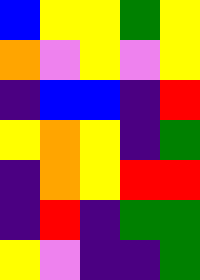[["blue", "yellow", "yellow", "green", "yellow"], ["orange", "violet", "yellow", "violet", "yellow"], ["indigo", "blue", "blue", "indigo", "red"], ["yellow", "orange", "yellow", "indigo", "green"], ["indigo", "orange", "yellow", "red", "red"], ["indigo", "red", "indigo", "green", "green"], ["yellow", "violet", "indigo", "indigo", "green"]]